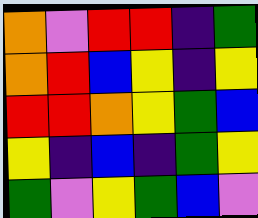[["orange", "violet", "red", "red", "indigo", "green"], ["orange", "red", "blue", "yellow", "indigo", "yellow"], ["red", "red", "orange", "yellow", "green", "blue"], ["yellow", "indigo", "blue", "indigo", "green", "yellow"], ["green", "violet", "yellow", "green", "blue", "violet"]]